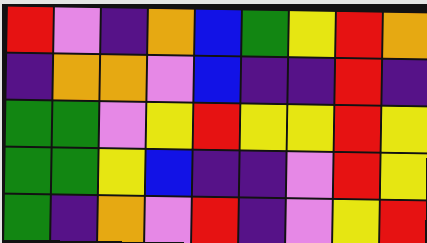[["red", "violet", "indigo", "orange", "blue", "green", "yellow", "red", "orange"], ["indigo", "orange", "orange", "violet", "blue", "indigo", "indigo", "red", "indigo"], ["green", "green", "violet", "yellow", "red", "yellow", "yellow", "red", "yellow"], ["green", "green", "yellow", "blue", "indigo", "indigo", "violet", "red", "yellow"], ["green", "indigo", "orange", "violet", "red", "indigo", "violet", "yellow", "red"]]